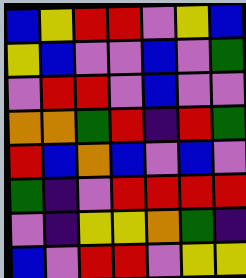[["blue", "yellow", "red", "red", "violet", "yellow", "blue"], ["yellow", "blue", "violet", "violet", "blue", "violet", "green"], ["violet", "red", "red", "violet", "blue", "violet", "violet"], ["orange", "orange", "green", "red", "indigo", "red", "green"], ["red", "blue", "orange", "blue", "violet", "blue", "violet"], ["green", "indigo", "violet", "red", "red", "red", "red"], ["violet", "indigo", "yellow", "yellow", "orange", "green", "indigo"], ["blue", "violet", "red", "red", "violet", "yellow", "yellow"]]